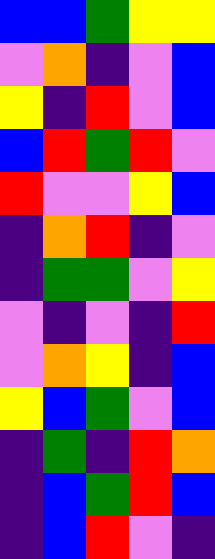[["blue", "blue", "green", "yellow", "yellow"], ["violet", "orange", "indigo", "violet", "blue"], ["yellow", "indigo", "red", "violet", "blue"], ["blue", "red", "green", "red", "violet"], ["red", "violet", "violet", "yellow", "blue"], ["indigo", "orange", "red", "indigo", "violet"], ["indigo", "green", "green", "violet", "yellow"], ["violet", "indigo", "violet", "indigo", "red"], ["violet", "orange", "yellow", "indigo", "blue"], ["yellow", "blue", "green", "violet", "blue"], ["indigo", "green", "indigo", "red", "orange"], ["indigo", "blue", "green", "red", "blue"], ["indigo", "blue", "red", "violet", "indigo"]]